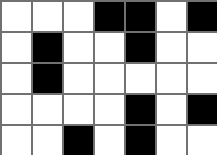[["white", "white", "white", "black", "black", "white", "black"], ["white", "black", "white", "white", "black", "white", "white"], ["white", "black", "white", "white", "white", "white", "white"], ["white", "white", "white", "white", "black", "white", "black"], ["white", "white", "black", "white", "black", "white", "white"]]